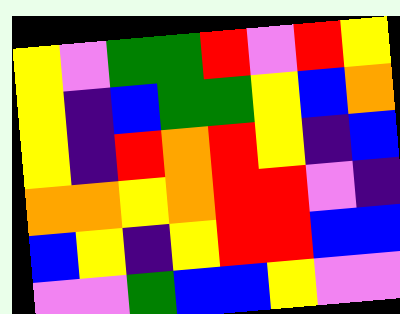[["yellow", "violet", "green", "green", "red", "violet", "red", "yellow"], ["yellow", "indigo", "blue", "green", "green", "yellow", "blue", "orange"], ["yellow", "indigo", "red", "orange", "red", "yellow", "indigo", "blue"], ["orange", "orange", "yellow", "orange", "red", "red", "violet", "indigo"], ["blue", "yellow", "indigo", "yellow", "red", "red", "blue", "blue"], ["violet", "violet", "green", "blue", "blue", "yellow", "violet", "violet"]]